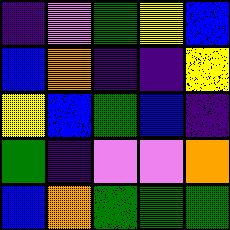[["indigo", "violet", "green", "yellow", "blue"], ["blue", "orange", "indigo", "indigo", "yellow"], ["yellow", "blue", "green", "blue", "indigo"], ["green", "indigo", "violet", "violet", "orange"], ["blue", "orange", "green", "green", "green"]]